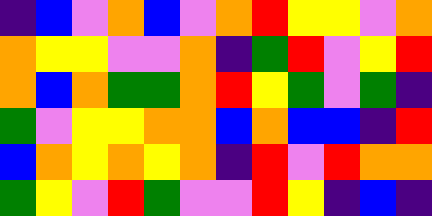[["indigo", "blue", "violet", "orange", "blue", "violet", "orange", "red", "yellow", "yellow", "violet", "orange"], ["orange", "yellow", "yellow", "violet", "violet", "orange", "indigo", "green", "red", "violet", "yellow", "red"], ["orange", "blue", "orange", "green", "green", "orange", "red", "yellow", "green", "violet", "green", "indigo"], ["green", "violet", "yellow", "yellow", "orange", "orange", "blue", "orange", "blue", "blue", "indigo", "red"], ["blue", "orange", "yellow", "orange", "yellow", "orange", "indigo", "red", "violet", "red", "orange", "orange"], ["green", "yellow", "violet", "red", "green", "violet", "violet", "red", "yellow", "indigo", "blue", "indigo"]]